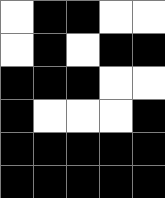[["white", "black", "black", "white", "white"], ["white", "black", "white", "black", "black"], ["black", "black", "black", "white", "white"], ["black", "white", "white", "white", "black"], ["black", "black", "black", "black", "black"], ["black", "black", "black", "black", "black"]]